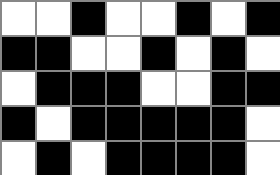[["white", "white", "black", "white", "white", "black", "white", "black"], ["black", "black", "white", "white", "black", "white", "black", "white"], ["white", "black", "black", "black", "white", "white", "black", "black"], ["black", "white", "black", "black", "black", "black", "black", "white"], ["white", "black", "white", "black", "black", "black", "black", "white"]]